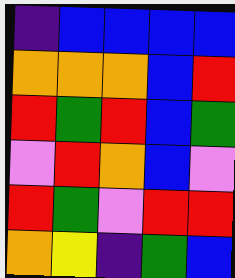[["indigo", "blue", "blue", "blue", "blue"], ["orange", "orange", "orange", "blue", "red"], ["red", "green", "red", "blue", "green"], ["violet", "red", "orange", "blue", "violet"], ["red", "green", "violet", "red", "red"], ["orange", "yellow", "indigo", "green", "blue"]]